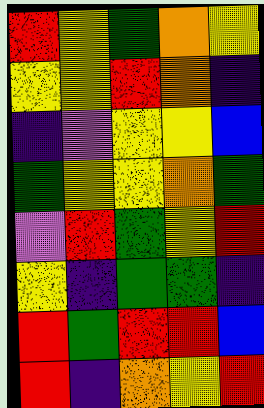[["red", "yellow", "green", "orange", "yellow"], ["yellow", "yellow", "red", "orange", "indigo"], ["indigo", "violet", "yellow", "yellow", "blue"], ["green", "yellow", "yellow", "orange", "green"], ["violet", "red", "green", "yellow", "red"], ["yellow", "indigo", "green", "green", "indigo"], ["red", "green", "red", "red", "blue"], ["red", "indigo", "orange", "yellow", "red"]]